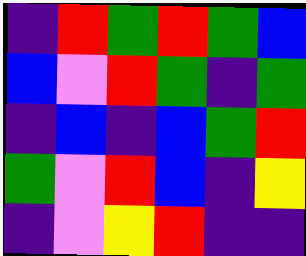[["indigo", "red", "green", "red", "green", "blue"], ["blue", "violet", "red", "green", "indigo", "green"], ["indigo", "blue", "indigo", "blue", "green", "red"], ["green", "violet", "red", "blue", "indigo", "yellow"], ["indigo", "violet", "yellow", "red", "indigo", "indigo"]]